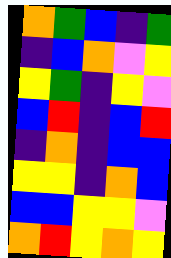[["orange", "green", "blue", "indigo", "green"], ["indigo", "blue", "orange", "violet", "yellow"], ["yellow", "green", "indigo", "yellow", "violet"], ["blue", "red", "indigo", "blue", "red"], ["indigo", "orange", "indigo", "blue", "blue"], ["yellow", "yellow", "indigo", "orange", "blue"], ["blue", "blue", "yellow", "yellow", "violet"], ["orange", "red", "yellow", "orange", "yellow"]]